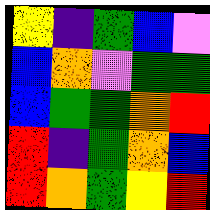[["yellow", "indigo", "green", "blue", "violet"], ["blue", "orange", "violet", "green", "green"], ["blue", "green", "green", "orange", "red"], ["red", "indigo", "green", "orange", "blue"], ["red", "orange", "green", "yellow", "red"]]